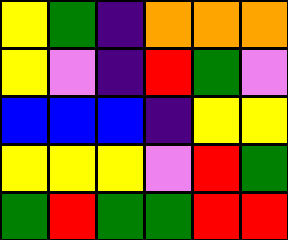[["yellow", "green", "indigo", "orange", "orange", "orange"], ["yellow", "violet", "indigo", "red", "green", "violet"], ["blue", "blue", "blue", "indigo", "yellow", "yellow"], ["yellow", "yellow", "yellow", "violet", "red", "green"], ["green", "red", "green", "green", "red", "red"]]